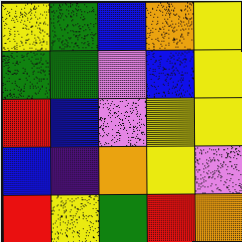[["yellow", "green", "blue", "orange", "yellow"], ["green", "green", "violet", "blue", "yellow"], ["red", "blue", "violet", "yellow", "yellow"], ["blue", "indigo", "orange", "yellow", "violet"], ["red", "yellow", "green", "red", "orange"]]